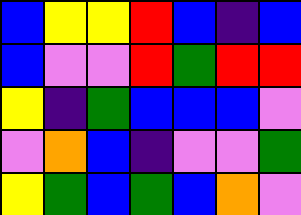[["blue", "yellow", "yellow", "red", "blue", "indigo", "blue"], ["blue", "violet", "violet", "red", "green", "red", "red"], ["yellow", "indigo", "green", "blue", "blue", "blue", "violet"], ["violet", "orange", "blue", "indigo", "violet", "violet", "green"], ["yellow", "green", "blue", "green", "blue", "orange", "violet"]]